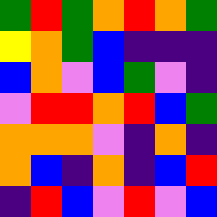[["green", "red", "green", "orange", "red", "orange", "green"], ["yellow", "orange", "green", "blue", "indigo", "indigo", "indigo"], ["blue", "orange", "violet", "blue", "green", "violet", "indigo"], ["violet", "red", "red", "orange", "red", "blue", "green"], ["orange", "orange", "orange", "violet", "indigo", "orange", "indigo"], ["orange", "blue", "indigo", "orange", "indigo", "blue", "red"], ["indigo", "red", "blue", "violet", "red", "violet", "blue"]]